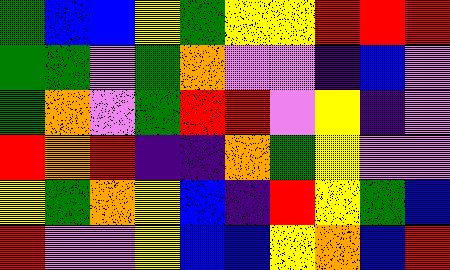[["green", "blue", "blue", "yellow", "green", "yellow", "yellow", "red", "red", "red"], ["green", "green", "violet", "green", "orange", "violet", "violet", "indigo", "blue", "violet"], ["green", "orange", "violet", "green", "red", "red", "violet", "yellow", "indigo", "violet"], ["red", "orange", "red", "indigo", "indigo", "orange", "green", "yellow", "violet", "violet"], ["yellow", "green", "orange", "yellow", "blue", "indigo", "red", "yellow", "green", "blue"], ["red", "violet", "violet", "yellow", "blue", "blue", "yellow", "orange", "blue", "red"]]